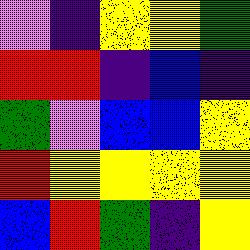[["violet", "indigo", "yellow", "yellow", "green"], ["red", "red", "indigo", "blue", "indigo"], ["green", "violet", "blue", "blue", "yellow"], ["red", "yellow", "yellow", "yellow", "yellow"], ["blue", "red", "green", "indigo", "yellow"]]